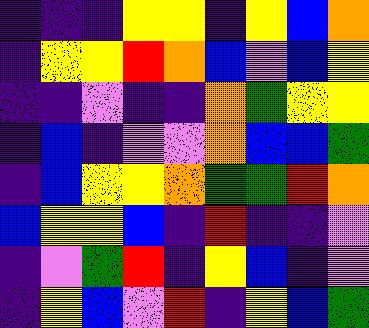[["indigo", "indigo", "indigo", "yellow", "yellow", "indigo", "yellow", "blue", "orange"], ["indigo", "yellow", "yellow", "red", "orange", "blue", "violet", "blue", "yellow"], ["indigo", "indigo", "violet", "indigo", "indigo", "orange", "green", "yellow", "yellow"], ["indigo", "blue", "indigo", "violet", "violet", "orange", "blue", "blue", "green"], ["indigo", "blue", "yellow", "yellow", "orange", "green", "green", "red", "orange"], ["blue", "yellow", "yellow", "blue", "indigo", "red", "indigo", "indigo", "violet"], ["indigo", "violet", "green", "red", "indigo", "yellow", "blue", "indigo", "violet"], ["indigo", "yellow", "blue", "violet", "red", "indigo", "yellow", "blue", "green"]]